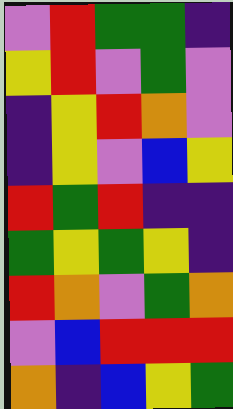[["violet", "red", "green", "green", "indigo"], ["yellow", "red", "violet", "green", "violet"], ["indigo", "yellow", "red", "orange", "violet"], ["indigo", "yellow", "violet", "blue", "yellow"], ["red", "green", "red", "indigo", "indigo"], ["green", "yellow", "green", "yellow", "indigo"], ["red", "orange", "violet", "green", "orange"], ["violet", "blue", "red", "red", "red"], ["orange", "indigo", "blue", "yellow", "green"]]